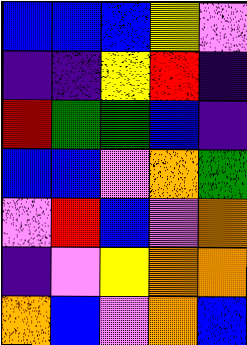[["blue", "blue", "blue", "yellow", "violet"], ["indigo", "indigo", "yellow", "red", "indigo"], ["red", "green", "green", "blue", "indigo"], ["blue", "blue", "violet", "orange", "green"], ["violet", "red", "blue", "violet", "orange"], ["indigo", "violet", "yellow", "orange", "orange"], ["orange", "blue", "violet", "orange", "blue"]]